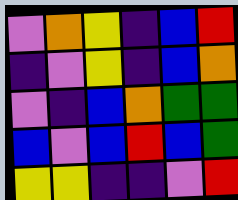[["violet", "orange", "yellow", "indigo", "blue", "red"], ["indigo", "violet", "yellow", "indigo", "blue", "orange"], ["violet", "indigo", "blue", "orange", "green", "green"], ["blue", "violet", "blue", "red", "blue", "green"], ["yellow", "yellow", "indigo", "indigo", "violet", "red"]]